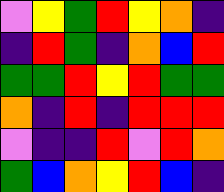[["violet", "yellow", "green", "red", "yellow", "orange", "indigo"], ["indigo", "red", "green", "indigo", "orange", "blue", "red"], ["green", "green", "red", "yellow", "red", "green", "green"], ["orange", "indigo", "red", "indigo", "red", "red", "red"], ["violet", "indigo", "indigo", "red", "violet", "red", "orange"], ["green", "blue", "orange", "yellow", "red", "blue", "indigo"]]